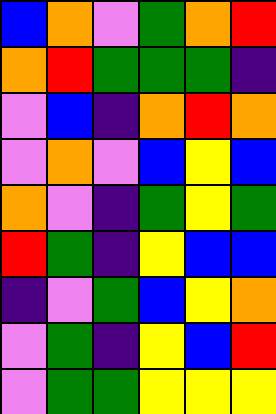[["blue", "orange", "violet", "green", "orange", "red"], ["orange", "red", "green", "green", "green", "indigo"], ["violet", "blue", "indigo", "orange", "red", "orange"], ["violet", "orange", "violet", "blue", "yellow", "blue"], ["orange", "violet", "indigo", "green", "yellow", "green"], ["red", "green", "indigo", "yellow", "blue", "blue"], ["indigo", "violet", "green", "blue", "yellow", "orange"], ["violet", "green", "indigo", "yellow", "blue", "red"], ["violet", "green", "green", "yellow", "yellow", "yellow"]]